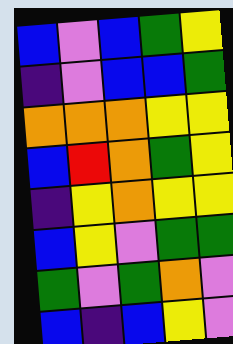[["blue", "violet", "blue", "green", "yellow"], ["indigo", "violet", "blue", "blue", "green"], ["orange", "orange", "orange", "yellow", "yellow"], ["blue", "red", "orange", "green", "yellow"], ["indigo", "yellow", "orange", "yellow", "yellow"], ["blue", "yellow", "violet", "green", "green"], ["green", "violet", "green", "orange", "violet"], ["blue", "indigo", "blue", "yellow", "violet"]]